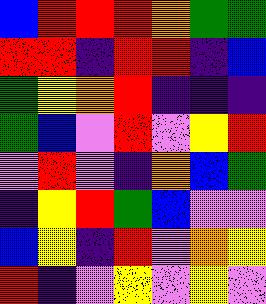[["blue", "red", "red", "red", "orange", "green", "green"], ["red", "red", "indigo", "red", "red", "indigo", "blue"], ["green", "yellow", "orange", "red", "indigo", "indigo", "indigo"], ["green", "blue", "violet", "red", "violet", "yellow", "red"], ["violet", "red", "violet", "indigo", "orange", "blue", "green"], ["indigo", "yellow", "red", "green", "blue", "violet", "violet"], ["blue", "yellow", "indigo", "red", "violet", "orange", "yellow"], ["red", "indigo", "violet", "yellow", "violet", "yellow", "violet"]]